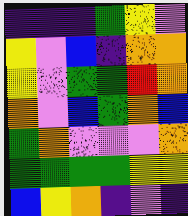[["indigo", "indigo", "indigo", "green", "yellow", "violet"], ["yellow", "violet", "blue", "indigo", "orange", "orange"], ["yellow", "violet", "green", "green", "red", "orange"], ["orange", "violet", "blue", "green", "orange", "blue"], ["green", "orange", "violet", "violet", "violet", "orange"], ["green", "green", "green", "green", "yellow", "yellow"], ["blue", "yellow", "orange", "indigo", "violet", "indigo"]]